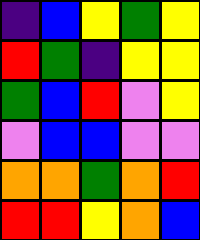[["indigo", "blue", "yellow", "green", "yellow"], ["red", "green", "indigo", "yellow", "yellow"], ["green", "blue", "red", "violet", "yellow"], ["violet", "blue", "blue", "violet", "violet"], ["orange", "orange", "green", "orange", "red"], ["red", "red", "yellow", "orange", "blue"]]